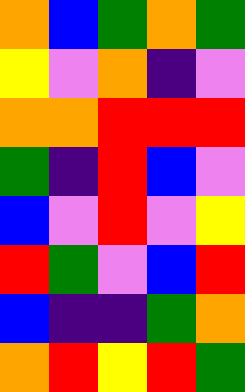[["orange", "blue", "green", "orange", "green"], ["yellow", "violet", "orange", "indigo", "violet"], ["orange", "orange", "red", "red", "red"], ["green", "indigo", "red", "blue", "violet"], ["blue", "violet", "red", "violet", "yellow"], ["red", "green", "violet", "blue", "red"], ["blue", "indigo", "indigo", "green", "orange"], ["orange", "red", "yellow", "red", "green"]]